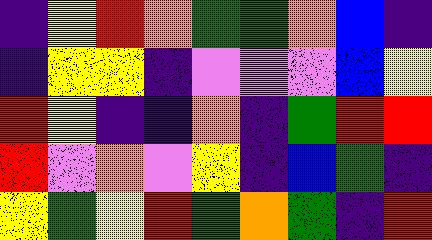[["indigo", "yellow", "red", "orange", "green", "green", "orange", "blue", "indigo"], ["indigo", "yellow", "yellow", "indigo", "violet", "violet", "violet", "blue", "yellow"], ["red", "yellow", "indigo", "indigo", "orange", "indigo", "green", "red", "red"], ["red", "violet", "orange", "violet", "yellow", "indigo", "blue", "green", "indigo"], ["yellow", "green", "yellow", "red", "green", "orange", "green", "indigo", "red"]]